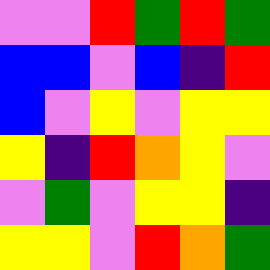[["violet", "violet", "red", "green", "red", "green"], ["blue", "blue", "violet", "blue", "indigo", "red"], ["blue", "violet", "yellow", "violet", "yellow", "yellow"], ["yellow", "indigo", "red", "orange", "yellow", "violet"], ["violet", "green", "violet", "yellow", "yellow", "indigo"], ["yellow", "yellow", "violet", "red", "orange", "green"]]